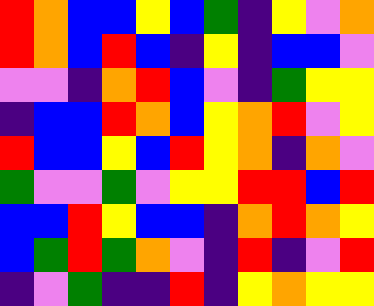[["red", "orange", "blue", "blue", "yellow", "blue", "green", "indigo", "yellow", "violet", "orange"], ["red", "orange", "blue", "red", "blue", "indigo", "yellow", "indigo", "blue", "blue", "violet"], ["violet", "violet", "indigo", "orange", "red", "blue", "violet", "indigo", "green", "yellow", "yellow"], ["indigo", "blue", "blue", "red", "orange", "blue", "yellow", "orange", "red", "violet", "yellow"], ["red", "blue", "blue", "yellow", "blue", "red", "yellow", "orange", "indigo", "orange", "violet"], ["green", "violet", "violet", "green", "violet", "yellow", "yellow", "red", "red", "blue", "red"], ["blue", "blue", "red", "yellow", "blue", "blue", "indigo", "orange", "red", "orange", "yellow"], ["blue", "green", "red", "green", "orange", "violet", "indigo", "red", "indigo", "violet", "red"], ["indigo", "violet", "green", "indigo", "indigo", "red", "indigo", "yellow", "orange", "yellow", "yellow"]]